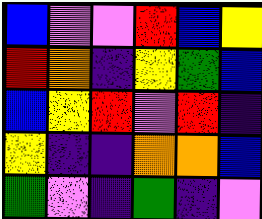[["blue", "violet", "violet", "red", "blue", "yellow"], ["red", "orange", "indigo", "yellow", "green", "blue"], ["blue", "yellow", "red", "violet", "red", "indigo"], ["yellow", "indigo", "indigo", "orange", "orange", "blue"], ["green", "violet", "indigo", "green", "indigo", "violet"]]